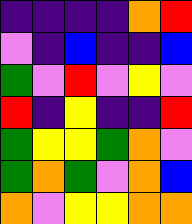[["indigo", "indigo", "indigo", "indigo", "orange", "red"], ["violet", "indigo", "blue", "indigo", "indigo", "blue"], ["green", "violet", "red", "violet", "yellow", "violet"], ["red", "indigo", "yellow", "indigo", "indigo", "red"], ["green", "yellow", "yellow", "green", "orange", "violet"], ["green", "orange", "green", "violet", "orange", "blue"], ["orange", "violet", "yellow", "yellow", "orange", "orange"]]